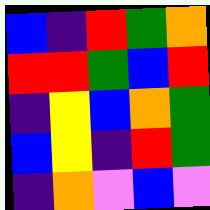[["blue", "indigo", "red", "green", "orange"], ["red", "red", "green", "blue", "red"], ["indigo", "yellow", "blue", "orange", "green"], ["blue", "yellow", "indigo", "red", "green"], ["indigo", "orange", "violet", "blue", "violet"]]